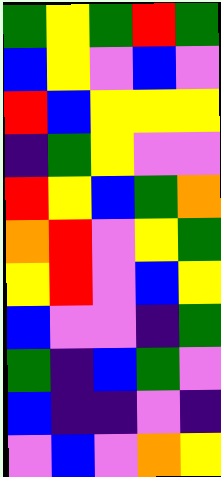[["green", "yellow", "green", "red", "green"], ["blue", "yellow", "violet", "blue", "violet"], ["red", "blue", "yellow", "yellow", "yellow"], ["indigo", "green", "yellow", "violet", "violet"], ["red", "yellow", "blue", "green", "orange"], ["orange", "red", "violet", "yellow", "green"], ["yellow", "red", "violet", "blue", "yellow"], ["blue", "violet", "violet", "indigo", "green"], ["green", "indigo", "blue", "green", "violet"], ["blue", "indigo", "indigo", "violet", "indigo"], ["violet", "blue", "violet", "orange", "yellow"]]